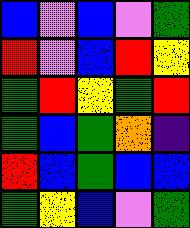[["blue", "violet", "blue", "violet", "green"], ["red", "violet", "blue", "red", "yellow"], ["green", "red", "yellow", "green", "red"], ["green", "blue", "green", "orange", "indigo"], ["red", "blue", "green", "blue", "blue"], ["green", "yellow", "blue", "violet", "green"]]